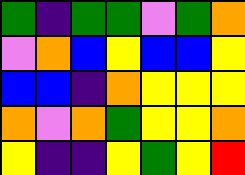[["green", "indigo", "green", "green", "violet", "green", "orange"], ["violet", "orange", "blue", "yellow", "blue", "blue", "yellow"], ["blue", "blue", "indigo", "orange", "yellow", "yellow", "yellow"], ["orange", "violet", "orange", "green", "yellow", "yellow", "orange"], ["yellow", "indigo", "indigo", "yellow", "green", "yellow", "red"]]